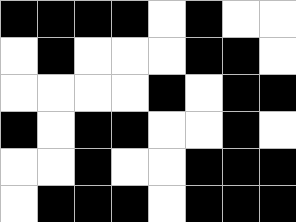[["black", "black", "black", "black", "white", "black", "white", "white"], ["white", "black", "white", "white", "white", "black", "black", "white"], ["white", "white", "white", "white", "black", "white", "black", "black"], ["black", "white", "black", "black", "white", "white", "black", "white"], ["white", "white", "black", "white", "white", "black", "black", "black"], ["white", "black", "black", "black", "white", "black", "black", "black"]]